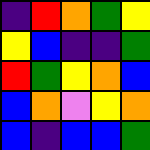[["indigo", "red", "orange", "green", "yellow"], ["yellow", "blue", "indigo", "indigo", "green"], ["red", "green", "yellow", "orange", "blue"], ["blue", "orange", "violet", "yellow", "orange"], ["blue", "indigo", "blue", "blue", "green"]]